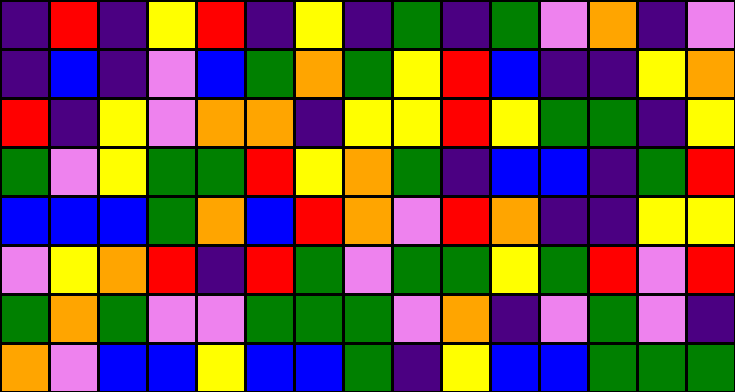[["indigo", "red", "indigo", "yellow", "red", "indigo", "yellow", "indigo", "green", "indigo", "green", "violet", "orange", "indigo", "violet"], ["indigo", "blue", "indigo", "violet", "blue", "green", "orange", "green", "yellow", "red", "blue", "indigo", "indigo", "yellow", "orange"], ["red", "indigo", "yellow", "violet", "orange", "orange", "indigo", "yellow", "yellow", "red", "yellow", "green", "green", "indigo", "yellow"], ["green", "violet", "yellow", "green", "green", "red", "yellow", "orange", "green", "indigo", "blue", "blue", "indigo", "green", "red"], ["blue", "blue", "blue", "green", "orange", "blue", "red", "orange", "violet", "red", "orange", "indigo", "indigo", "yellow", "yellow"], ["violet", "yellow", "orange", "red", "indigo", "red", "green", "violet", "green", "green", "yellow", "green", "red", "violet", "red"], ["green", "orange", "green", "violet", "violet", "green", "green", "green", "violet", "orange", "indigo", "violet", "green", "violet", "indigo"], ["orange", "violet", "blue", "blue", "yellow", "blue", "blue", "green", "indigo", "yellow", "blue", "blue", "green", "green", "green"]]